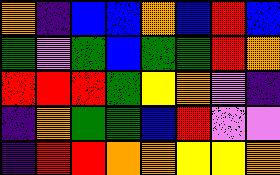[["orange", "indigo", "blue", "blue", "orange", "blue", "red", "blue"], ["green", "violet", "green", "blue", "green", "green", "red", "orange"], ["red", "red", "red", "green", "yellow", "orange", "violet", "indigo"], ["indigo", "orange", "green", "green", "blue", "red", "violet", "violet"], ["indigo", "red", "red", "orange", "orange", "yellow", "yellow", "orange"]]